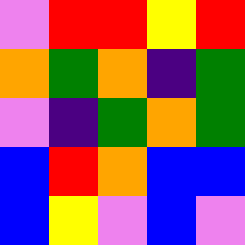[["violet", "red", "red", "yellow", "red"], ["orange", "green", "orange", "indigo", "green"], ["violet", "indigo", "green", "orange", "green"], ["blue", "red", "orange", "blue", "blue"], ["blue", "yellow", "violet", "blue", "violet"]]